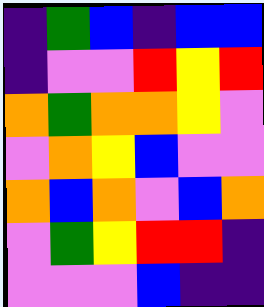[["indigo", "green", "blue", "indigo", "blue", "blue"], ["indigo", "violet", "violet", "red", "yellow", "red"], ["orange", "green", "orange", "orange", "yellow", "violet"], ["violet", "orange", "yellow", "blue", "violet", "violet"], ["orange", "blue", "orange", "violet", "blue", "orange"], ["violet", "green", "yellow", "red", "red", "indigo"], ["violet", "violet", "violet", "blue", "indigo", "indigo"]]